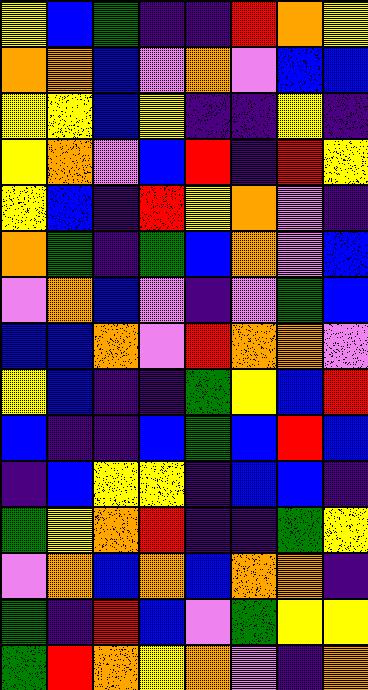[["yellow", "blue", "green", "indigo", "indigo", "red", "orange", "yellow"], ["orange", "orange", "blue", "violet", "orange", "violet", "blue", "blue"], ["yellow", "yellow", "blue", "yellow", "indigo", "indigo", "yellow", "indigo"], ["yellow", "orange", "violet", "blue", "red", "indigo", "red", "yellow"], ["yellow", "blue", "indigo", "red", "yellow", "orange", "violet", "indigo"], ["orange", "green", "indigo", "green", "blue", "orange", "violet", "blue"], ["violet", "orange", "blue", "violet", "indigo", "violet", "green", "blue"], ["blue", "blue", "orange", "violet", "red", "orange", "orange", "violet"], ["yellow", "blue", "indigo", "indigo", "green", "yellow", "blue", "red"], ["blue", "indigo", "indigo", "blue", "green", "blue", "red", "blue"], ["indigo", "blue", "yellow", "yellow", "indigo", "blue", "blue", "indigo"], ["green", "yellow", "orange", "red", "indigo", "indigo", "green", "yellow"], ["violet", "orange", "blue", "orange", "blue", "orange", "orange", "indigo"], ["green", "indigo", "red", "blue", "violet", "green", "yellow", "yellow"], ["green", "red", "orange", "yellow", "orange", "violet", "indigo", "orange"]]